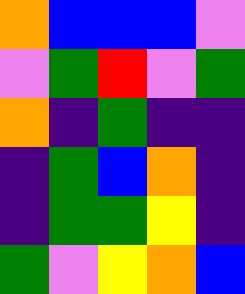[["orange", "blue", "blue", "blue", "violet"], ["violet", "green", "red", "violet", "green"], ["orange", "indigo", "green", "indigo", "indigo"], ["indigo", "green", "blue", "orange", "indigo"], ["indigo", "green", "green", "yellow", "indigo"], ["green", "violet", "yellow", "orange", "blue"]]